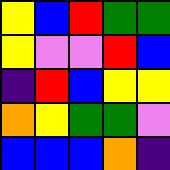[["yellow", "blue", "red", "green", "green"], ["yellow", "violet", "violet", "red", "blue"], ["indigo", "red", "blue", "yellow", "yellow"], ["orange", "yellow", "green", "green", "violet"], ["blue", "blue", "blue", "orange", "indigo"]]